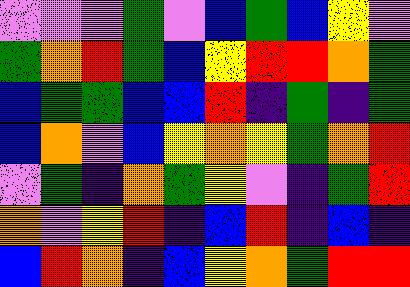[["violet", "violet", "violet", "green", "violet", "blue", "green", "blue", "yellow", "violet"], ["green", "orange", "red", "green", "blue", "yellow", "red", "red", "orange", "green"], ["blue", "green", "green", "blue", "blue", "red", "indigo", "green", "indigo", "green"], ["blue", "orange", "violet", "blue", "yellow", "orange", "yellow", "green", "orange", "red"], ["violet", "green", "indigo", "orange", "green", "yellow", "violet", "indigo", "green", "red"], ["orange", "violet", "yellow", "red", "indigo", "blue", "red", "indigo", "blue", "indigo"], ["blue", "red", "orange", "indigo", "blue", "yellow", "orange", "green", "red", "red"]]